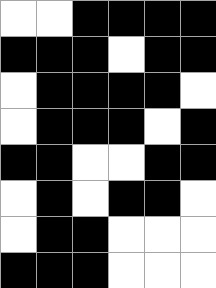[["white", "white", "black", "black", "black", "black"], ["black", "black", "black", "white", "black", "black"], ["white", "black", "black", "black", "black", "white"], ["white", "black", "black", "black", "white", "black"], ["black", "black", "white", "white", "black", "black"], ["white", "black", "white", "black", "black", "white"], ["white", "black", "black", "white", "white", "white"], ["black", "black", "black", "white", "white", "white"]]